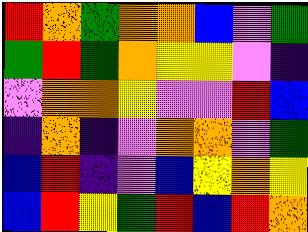[["red", "orange", "green", "orange", "orange", "blue", "violet", "green"], ["green", "red", "green", "orange", "yellow", "yellow", "violet", "indigo"], ["violet", "orange", "orange", "yellow", "violet", "violet", "red", "blue"], ["indigo", "orange", "indigo", "violet", "orange", "orange", "violet", "green"], ["blue", "red", "indigo", "violet", "blue", "yellow", "orange", "yellow"], ["blue", "red", "yellow", "green", "red", "blue", "red", "orange"]]